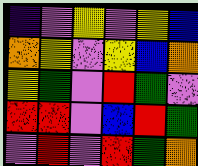[["indigo", "violet", "yellow", "violet", "yellow", "blue"], ["orange", "yellow", "violet", "yellow", "blue", "orange"], ["yellow", "green", "violet", "red", "green", "violet"], ["red", "red", "violet", "blue", "red", "green"], ["violet", "red", "violet", "red", "green", "orange"]]